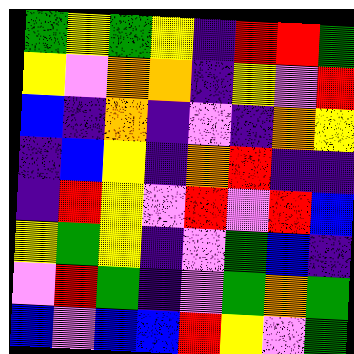[["green", "yellow", "green", "yellow", "indigo", "red", "red", "green"], ["yellow", "violet", "orange", "orange", "indigo", "yellow", "violet", "red"], ["blue", "indigo", "orange", "indigo", "violet", "indigo", "orange", "yellow"], ["indigo", "blue", "yellow", "indigo", "orange", "red", "indigo", "indigo"], ["indigo", "red", "yellow", "violet", "red", "violet", "red", "blue"], ["yellow", "green", "yellow", "indigo", "violet", "green", "blue", "indigo"], ["violet", "red", "green", "indigo", "violet", "green", "orange", "green"], ["blue", "violet", "blue", "blue", "red", "yellow", "violet", "green"]]